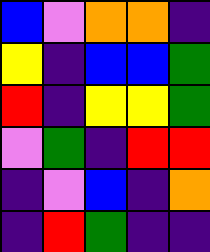[["blue", "violet", "orange", "orange", "indigo"], ["yellow", "indigo", "blue", "blue", "green"], ["red", "indigo", "yellow", "yellow", "green"], ["violet", "green", "indigo", "red", "red"], ["indigo", "violet", "blue", "indigo", "orange"], ["indigo", "red", "green", "indigo", "indigo"]]